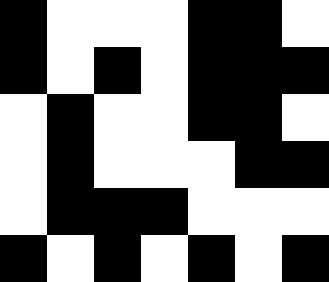[["black", "white", "white", "white", "black", "black", "white"], ["black", "white", "black", "white", "black", "black", "black"], ["white", "black", "white", "white", "black", "black", "white"], ["white", "black", "white", "white", "white", "black", "black"], ["white", "black", "black", "black", "white", "white", "white"], ["black", "white", "black", "white", "black", "white", "black"]]